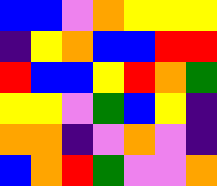[["blue", "blue", "violet", "orange", "yellow", "yellow", "yellow"], ["indigo", "yellow", "orange", "blue", "blue", "red", "red"], ["red", "blue", "blue", "yellow", "red", "orange", "green"], ["yellow", "yellow", "violet", "green", "blue", "yellow", "indigo"], ["orange", "orange", "indigo", "violet", "orange", "violet", "indigo"], ["blue", "orange", "red", "green", "violet", "violet", "orange"]]